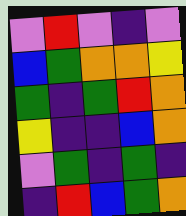[["violet", "red", "violet", "indigo", "violet"], ["blue", "green", "orange", "orange", "yellow"], ["green", "indigo", "green", "red", "orange"], ["yellow", "indigo", "indigo", "blue", "orange"], ["violet", "green", "indigo", "green", "indigo"], ["indigo", "red", "blue", "green", "orange"]]